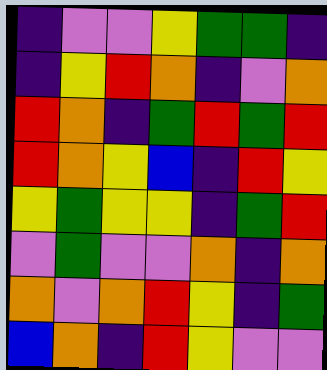[["indigo", "violet", "violet", "yellow", "green", "green", "indigo"], ["indigo", "yellow", "red", "orange", "indigo", "violet", "orange"], ["red", "orange", "indigo", "green", "red", "green", "red"], ["red", "orange", "yellow", "blue", "indigo", "red", "yellow"], ["yellow", "green", "yellow", "yellow", "indigo", "green", "red"], ["violet", "green", "violet", "violet", "orange", "indigo", "orange"], ["orange", "violet", "orange", "red", "yellow", "indigo", "green"], ["blue", "orange", "indigo", "red", "yellow", "violet", "violet"]]